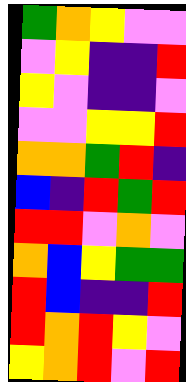[["green", "orange", "yellow", "violet", "violet"], ["violet", "yellow", "indigo", "indigo", "red"], ["yellow", "violet", "indigo", "indigo", "violet"], ["violet", "violet", "yellow", "yellow", "red"], ["orange", "orange", "green", "red", "indigo"], ["blue", "indigo", "red", "green", "red"], ["red", "red", "violet", "orange", "violet"], ["orange", "blue", "yellow", "green", "green"], ["red", "blue", "indigo", "indigo", "red"], ["red", "orange", "red", "yellow", "violet"], ["yellow", "orange", "red", "violet", "red"]]